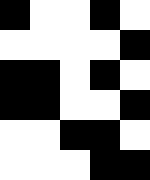[["black", "white", "white", "black", "white"], ["white", "white", "white", "white", "black"], ["black", "black", "white", "black", "white"], ["black", "black", "white", "white", "black"], ["white", "white", "black", "black", "white"], ["white", "white", "white", "black", "black"]]